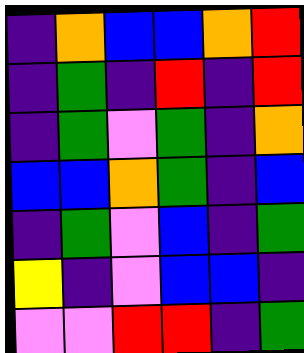[["indigo", "orange", "blue", "blue", "orange", "red"], ["indigo", "green", "indigo", "red", "indigo", "red"], ["indigo", "green", "violet", "green", "indigo", "orange"], ["blue", "blue", "orange", "green", "indigo", "blue"], ["indigo", "green", "violet", "blue", "indigo", "green"], ["yellow", "indigo", "violet", "blue", "blue", "indigo"], ["violet", "violet", "red", "red", "indigo", "green"]]